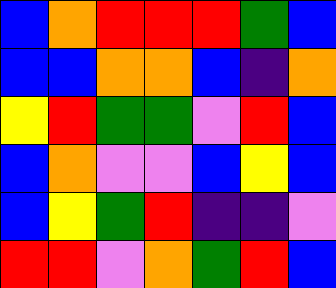[["blue", "orange", "red", "red", "red", "green", "blue"], ["blue", "blue", "orange", "orange", "blue", "indigo", "orange"], ["yellow", "red", "green", "green", "violet", "red", "blue"], ["blue", "orange", "violet", "violet", "blue", "yellow", "blue"], ["blue", "yellow", "green", "red", "indigo", "indigo", "violet"], ["red", "red", "violet", "orange", "green", "red", "blue"]]